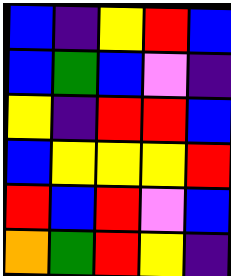[["blue", "indigo", "yellow", "red", "blue"], ["blue", "green", "blue", "violet", "indigo"], ["yellow", "indigo", "red", "red", "blue"], ["blue", "yellow", "yellow", "yellow", "red"], ["red", "blue", "red", "violet", "blue"], ["orange", "green", "red", "yellow", "indigo"]]